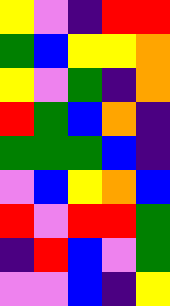[["yellow", "violet", "indigo", "red", "red"], ["green", "blue", "yellow", "yellow", "orange"], ["yellow", "violet", "green", "indigo", "orange"], ["red", "green", "blue", "orange", "indigo"], ["green", "green", "green", "blue", "indigo"], ["violet", "blue", "yellow", "orange", "blue"], ["red", "violet", "red", "red", "green"], ["indigo", "red", "blue", "violet", "green"], ["violet", "violet", "blue", "indigo", "yellow"]]